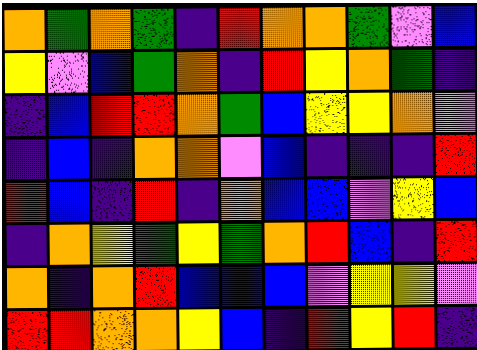[["orange", "green", "orange", "green", "indigo", "red", "orange", "orange", "green", "violet", "blue"], ["yellow", "violet", "blue", "green", "orange", "indigo", "red", "yellow", "orange", "green", "indigo"], ["indigo", "blue", "red", "red", "orange", "green", "blue", "yellow", "yellow", "orange", "violet"], ["indigo", "blue", "indigo", "orange", "orange", "violet", "blue", "indigo", "indigo", "indigo", "red"], ["red", "blue", "indigo", "red", "indigo", "orange", "blue", "blue", "violet", "yellow", "blue"], ["indigo", "orange", "yellow", "green", "yellow", "green", "orange", "red", "blue", "indigo", "red"], ["orange", "indigo", "orange", "red", "blue", "blue", "blue", "violet", "yellow", "yellow", "violet"], ["red", "red", "orange", "orange", "yellow", "blue", "indigo", "red", "yellow", "red", "indigo"]]